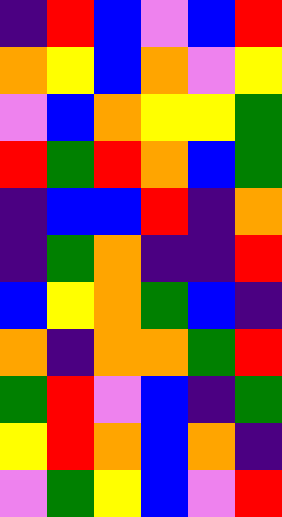[["indigo", "red", "blue", "violet", "blue", "red"], ["orange", "yellow", "blue", "orange", "violet", "yellow"], ["violet", "blue", "orange", "yellow", "yellow", "green"], ["red", "green", "red", "orange", "blue", "green"], ["indigo", "blue", "blue", "red", "indigo", "orange"], ["indigo", "green", "orange", "indigo", "indigo", "red"], ["blue", "yellow", "orange", "green", "blue", "indigo"], ["orange", "indigo", "orange", "orange", "green", "red"], ["green", "red", "violet", "blue", "indigo", "green"], ["yellow", "red", "orange", "blue", "orange", "indigo"], ["violet", "green", "yellow", "blue", "violet", "red"]]